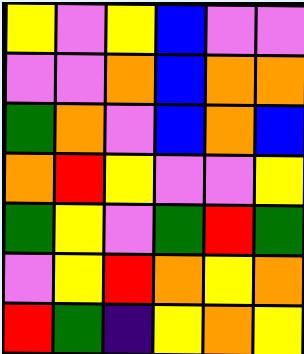[["yellow", "violet", "yellow", "blue", "violet", "violet"], ["violet", "violet", "orange", "blue", "orange", "orange"], ["green", "orange", "violet", "blue", "orange", "blue"], ["orange", "red", "yellow", "violet", "violet", "yellow"], ["green", "yellow", "violet", "green", "red", "green"], ["violet", "yellow", "red", "orange", "yellow", "orange"], ["red", "green", "indigo", "yellow", "orange", "yellow"]]